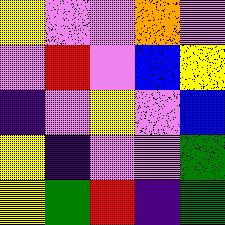[["yellow", "violet", "violet", "orange", "violet"], ["violet", "red", "violet", "blue", "yellow"], ["indigo", "violet", "yellow", "violet", "blue"], ["yellow", "indigo", "violet", "violet", "green"], ["yellow", "green", "red", "indigo", "green"]]